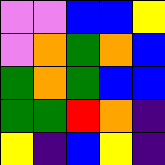[["violet", "violet", "blue", "blue", "yellow"], ["violet", "orange", "green", "orange", "blue"], ["green", "orange", "green", "blue", "blue"], ["green", "green", "red", "orange", "indigo"], ["yellow", "indigo", "blue", "yellow", "indigo"]]